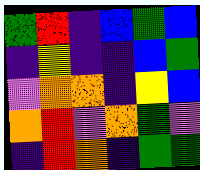[["green", "red", "indigo", "blue", "green", "blue"], ["indigo", "yellow", "indigo", "indigo", "blue", "green"], ["violet", "orange", "orange", "indigo", "yellow", "blue"], ["orange", "red", "violet", "orange", "green", "violet"], ["indigo", "red", "orange", "indigo", "green", "green"]]